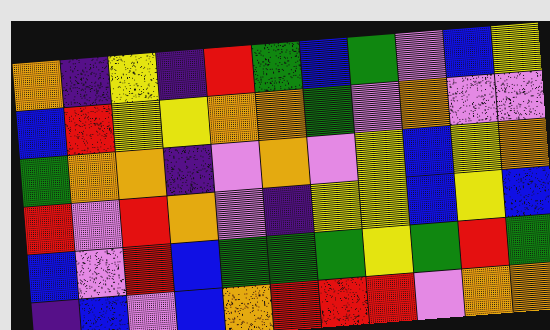[["orange", "indigo", "yellow", "indigo", "red", "green", "blue", "green", "violet", "blue", "yellow"], ["blue", "red", "yellow", "yellow", "orange", "orange", "green", "violet", "orange", "violet", "violet"], ["green", "orange", "orange", "indigo", "violet", "orange", "violet", "yellow", "blue", "yellow", "orange"], ["red", "violet", "red", "orange", "violet", "indigo", "yellow", "yellow", "blue", "yellow", "blue"], ["blue", "violet", "red", "blue", "green", "green", "green", "yellow", "green", "red", "green"], ["indigo", "blue", "violet", "blue", "orange", "red", "red", "red", "violet", "orange", "orange"]]